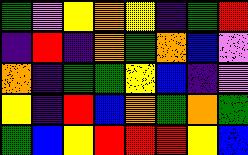[["green", "violet", "yellow", "orange", "yellow", "indigo", "green", "red"], ["indigo", "red", "indigo", "orange", "green", "orange", "blue", "violet"], ["orange", "indigo", "green", "green", "yellow", "blue", "indigo", "violet"], ["yellow", "indigo", "red", "blue", "orange", "green", "orange", "green"], ["green", "blue", "yellow", "red", "red", "red", "yellow", "blue"]]